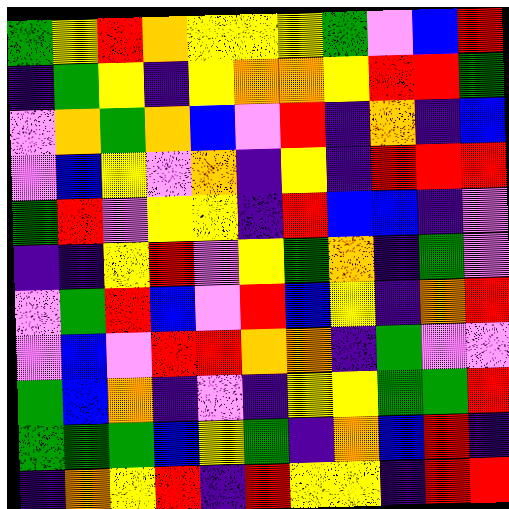[["green", "yellow", "red", "orange", "yellow", "yellow", "yellow", "green", "violet", "blue", "red"], ["indigo", "green", "yellow", "indigo", "yellow", "orange", "orange", "yellow", "red", "red", "green"], ["violet", "orange", "green", "orange", "blue", "violet", "red", "indigo", "orange", "indigo", "blue"], ["violet", "blue", "yellow", "violet", "orange", "indigo", "yellow", "indigo", "red", "red", "red"], ["green", "red", "violet", "yellow", "yellow", "indigo", "red", "blue", "blue", "indigo", "violet"], ["indigo", "indigo", "yellow", "red", "violet", "yellow", "green", "orange", "indigo", "green", "violet"], ["violet", "green", "red", "blue", "violet", "red", "blue", "yellow", "indigo", "orange", "red"], ["violet", "blue", "violet", "red", "red", "orange", "orange", "indigo", "green", "violet", "violet"], ["green", "blue", "orange", "indigo", "violet", "indigo", "yellow", "yellow", "green", "green", "red"], ["green", "green", "green", "blue", "yellow", "green", "indigo", "orange", "blue", "red", "indigo"], ["indigo", "orange", "yellow", "red", "indigo", "red", "yellow", "yellow", "indigo", "red", "red"]]